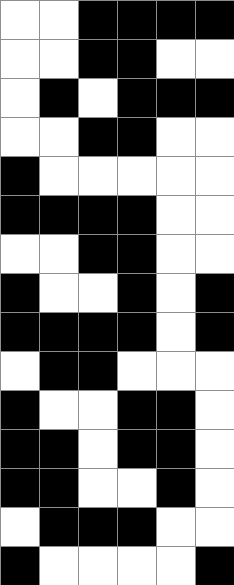[["white", "white", "black", "black", "black", "black"], ["white", "white", "black", "black", "white", "white"], ["white", "black", "white", "black", "black", "black"], ["white", "white", "black", "black", "white", "white"], ["black", "white", "white", "white", "white", "white"], ["black", "black", "black", "black", "white", "white"], ["white", "white", "black", "black", "white", "white"], ["black", "white", "white", "black", "white", "black"], ["black", "black", "black", "black", "white", "black"], ["white", "black", "black", "white", "white", "white"], ["black", "white", "white", "black", "black", "white"], ["black", "black", "white", "black", "black", "white"], ["black", "black", "white", "white", "black", "white"], ["white", "black", "black", "black", "white", "white"], ["black", "white", "white", "white", "white", "black"]]